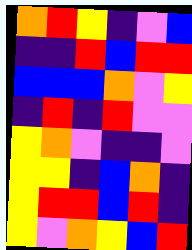[["orange", "red", "yellow", "indigo", "violet", "blue"], ["indigo", "indigo", "red", "blue", "red", "red"], ["blue", "blue", "blue", "orange", "violet", "yellow"], ["indigo", "red", "indigo", "red", "violet", "violet"], ["yellow", "orange", "violet", "indigo", "indigo", "violet"], ["yellow", "yellow", "indigo", "blue", "orange", "indigo"], ["yellow", "red", "red", "blue", "red", "indigo"], ["yellow", "violet", "orange", "yellow", "blue", "red"]]